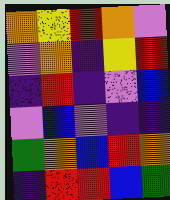[["orange", "yellow", "red", "orange", "violet"], ["violet", "orange", "indigo", "yellow", "red"], ["indigo", "red", "indigo", "violet", "blue"], ["violet", "blue", "violet", "indigo", "indigo"], ["green", "orange", "blue", "red", "orange"], ["indigo", "red", "red", "blue", "green"]]